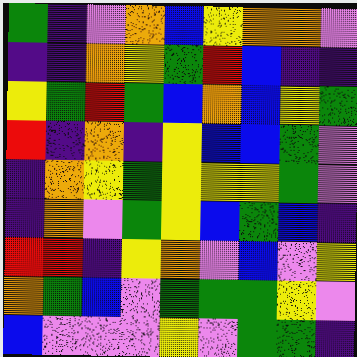[["green", "indigo", "violet", "orange", "blue", "yellow", "orange", "orange", "violet"], ["indigo", "indigo", "orange", "yellow", "green", "red", "blue", "indigo", "indigo"], ["yellow", "green", "red", "green", "blue", "orange", "blue", "yellow", "green"], ["red", "indigo", "orange", "indigo", "yellow", "blue", "blue", "green", "violet"], ["indigo", "orange", "yellow", "green", "yellow", "yellow", "yellow", "green", "violet"], ["indigo", "orange", "violet", "green", "yellow", "blue", "green", "blue", "indigo"], ["red", "red", "indigo", "yellow", "orange", "violet", "blue", "violet", "yellow"], ["orange", "green", "blue", "violet", "green", "green", "green", "yellow", "violet"], ["blue", "violet", "violet", "violet", "yellow", "violet", "green", "green", "indigo"]]